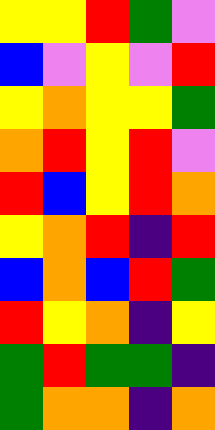[["yellow", "yellow", "red", "green", "violet"], ["blue", "violet", "yellow", "violet", "red"], ["yellow", "orange", "yellow", "yellow", "green"], ["orange", "red", "yellow", "red", "violet"], ["red", "blue", "yellow", "red", "orange"], ["yellow", "orange", "red", "indigo", "red"], ["blue", "orange", "blue", "red", "green"], ["red", "yellow", "orange", "indigo", "yellow"], ["green", "red", "green", "green", "indigo"], ["green", "orange", "orange", "indigo", "orange"]]